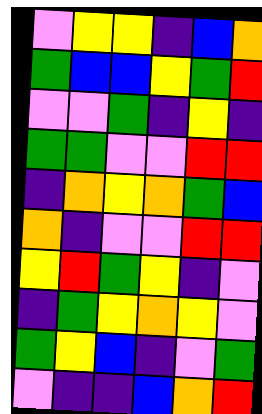[["violet", "yellow", "yellow", "indigo", "blue", "orange"], ["green", "blue", "blue", "yellow", "green", "red"], ["violet", "violet", "green", "indigo", "yellow", "indigo"], ["green", "green", "violet", "violet", "red", "red"], ["indigo", "orange", "yellow", "orange", "green", "blue"], ["orange", "indigo", "violet", "violet", "red", "red"], ["yellow", "red", "green", "yellow", "indigo", "violet"], ["indigo", "green", "yellow", "orange", "yellow", "violet"], ["green", "yellow", "blue", "indigo", "violet", "green"], ["violet", "indigo", "indigo", "blue", "orange", "red"]]